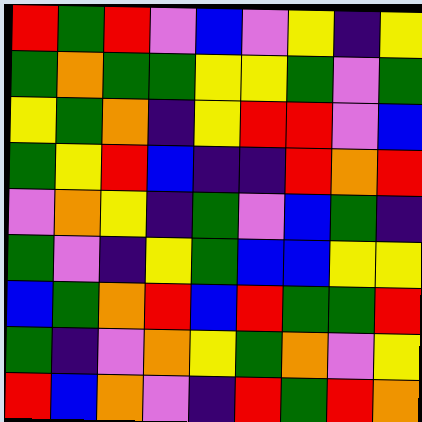[["red", "green", "red", "violet", "blue", "violet", "yellow", "indigo", "yellow"], ["green", "orange", "green", "green", "yellow", "yellow", "green", "violet", "green"], ["yellow", "green", "orange", "indigo", "yellow", "red", "red", "violet", "blue"], ["green", "yellow", "red", "blue", "indigo", "indigo", "red", "orange", "red"], ["violet", "orange", "yellow", "indigo", "green", "violet", "blue", "green", "indigo"], ["green", "violet", "indigo", "yellow", "green", "blue", "blue", "yellow", "yellow"], ["blue", "green", "orange", "red", "blue", "red", "green", "green", "red"], ["green", "indigo", "violet", "orange", "yellow", "green", "orange", "violet", "yellow"], ["red", "blue", "orange", "violet", "indigo", "red", "green", "red", "orange"]]